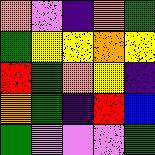[["orange", "violet", "indigo", "orange", "green"], ["green", "yellow", "yellow", "orange", "yellow"], ["red", "green", "orange", "yellow", "indigo"], ["orange", "green", "indigo", "red", "blue"], ["green", "violet", "violet", "violet", "green"]]